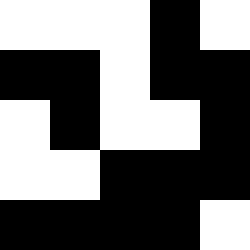[["white", "white", "white", "black", "white"], ["black", "black", "white", "black", "black"], ["white", "black", "white", "white", "black"], ["white", "white", "black", "black", "black"], ["black", "black", "black", "black", "white"]]